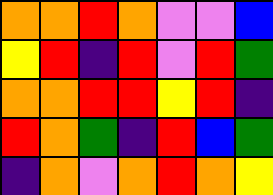[["orange", "orange", "red", "orange", "violet", "violet", "blue"], ["yellow", "red", "indigo", "red", "violet", "red", "green"], ["orange", "orange", "red", "red", "yellow", "red", "indigo"], ["red", "orange", "green", "indigo", "red", "blue", "green"], ["indigo", "orange", "violet", "orange", "red", "orange", "yellow"]]